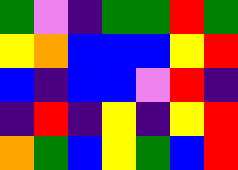[["green", "violet", "indigo", "green", "green", "red", "green"], ["yellow", "orange", "blue", "blue", "blue", "yellow", "red"], ["blue", "indigo", "blue", "blue", "violet", "red", "indigo"], ["indigo", "red", "indigo", "yellow", "indigo", "yellow", "red"], ["orange", "green", "blue", "yellow", "green", "blue", "red"]]